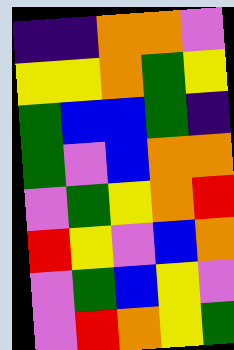[["indigo", "indigo", "orange", "orange", "violet"], ["yellow", "yellow", "orange", "green", "yellow"], ["green", "blue", "blue", "green", "indigo"], ["green", "violet", "blue", "orange", "orange"], ["violet", "green", "yellow", "orange", "red"], ["red", "yellow", "violet", "blue", "orange"], ["violet", "green", "blue", "yellow", "violet"], ["violet", "red", "orange", "yellow", "green"]]